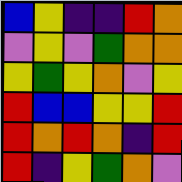[["blue", "yellow", "indigo", "indigo", "red", "orange"], ["violet", "yellow", "violet", "green", "orange", "orange"], ["yellow", "green", "yellow", "orange", "violet", "yellow"], ["red", "blue", "blue", "yellow", "yellow", "red"], ["red", "orange", "red", "orange", "indigo", "red"], ["red", "indigo", "yellow", "green", "orange", "violet"]]